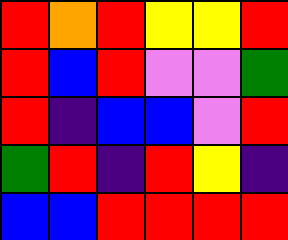[["red", "orange", "red", "yellow", "yellow", "red"], ["red", "blue", "red", "violet", "violet", "green"], ["red", "indigo", "blue", "blue", "violet", "red"], ["green", "red", "indigo", "red", "yellow", "indigo"], ["blue", "blue", "red", "red", "red", "red"]]